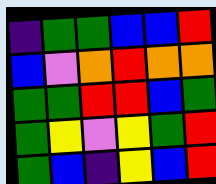[["indigo", "green", "green", "blue", "blue", "red"], ["blue", "violet", "orange", "red", "orange", "orange"], ["green", "green", "red", "red", "blue", "green"], ["green", "yellow", "violet", "yellow", "green", "red"], ["green", "blue", "indigo", "yellow", "blue", "red"]]